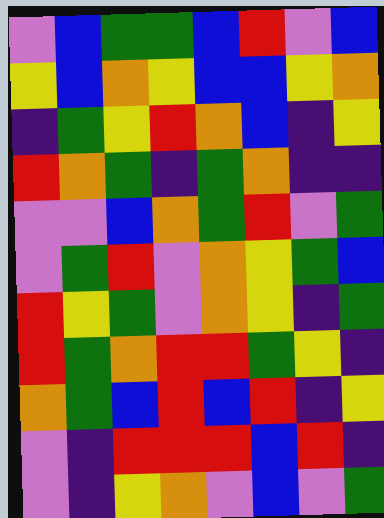[["violet", "blue", "green", "green", "blue", "red", "violet", "blue"], ["yellow", "blue", "orange", "yellow", "blue", "blue", "yellow", "orange"], ["indigo", "green", "yellow", "red", "orange", "blue", "indigo", "yellow"], ["red", "orange", "green", "indigo", "green", "orange", "indigo", "indigo"], ["violet", "violet", "blue", "orange", "green", "red", "violet", "green"], ["violet", "green", "red", "violet", "orange", "yellow", "green", "blue"], ["red", "yellow", "green", "violet", "orange", "yellow", "indigo", "green"], ["red", "green", "orange", "red", "red", "green", "yellow", "indigo"], ["orange", "green", "blue", "red", "blue", "red", "indigo", "yellow"], ["violet", "indigo", "red", "red", "red", "blue", "red", "indigo"], ["violet", "indigo", "yellow", "orange", "violet", "blue", "violet", "green"]]